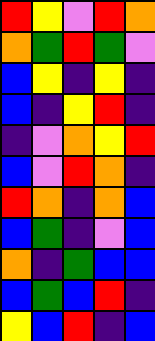[["red", "yellow", "violet", "red", "orange"], ["orange", "green", "red", "green", "violet"], ["blue", "yellow", "indigo", "yellow", "indigo"], ["blue", "indigo", "yellow", "red", "indigo"], ["indigo", "violet", "orange", "yellow", "red"], ["blue", "violet", "red", "orange", "indigo"], ["red", "orange", "indigo", "orange", "blue"], ["blue", "green", "indigo", "violet", "blue"], ["orange", "indigo", "green", "blue", "blue"], ["blue", "green", "blue", "red", "indigo"], ["yellow", "blue", "red", "indigo", "blue"]]